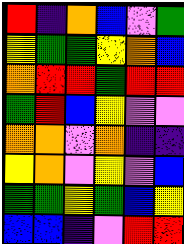[["red", "indigo", "orange", "blue", "violet", "green"], ["yellow", "green", "green", "yellow", "orange", "blue"], ["orange", "red", "red", "green", "red", "red"], ["green", "red", "blue", "yellow", "violet", "violet"], ["orange", "orange", "violet", "orange", "indigo", "indigo"], ["yellow", "orange", "violet", "yellow", "violet", "blue"], ["green", "green", "yellow", "green", "blue", "yellow"], ["blue", "blue", "indigo", "violet", "red", "red"]]